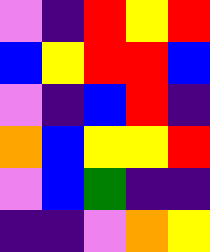[["violet", "indigo", "red", "yellow", "red"], ["blue", "yellow", "red", "red", "blue"], ["violet", "indigo", "blue", "red", "indigo"], ["orange", "blue", "yellow", "yellow", "red"], ["violet", "blue", "green", "indigo", "indigo"], ["indigo", "indigo", "violet", "orange", "yellow"]]